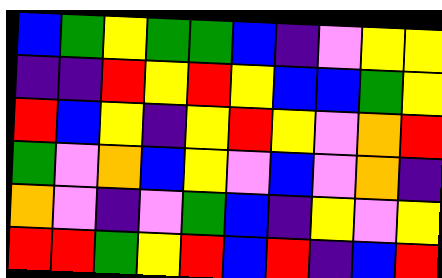[["blue", "green", "yellow", "green", "green", "blue", "indigo", "violet", "yellow", "yellow"], ["indigo", "indigo", "red", "yellow", "red", "yellow", "blue", "blue", "green", "yellow"], ["red", "blue", "yellow", "indigo", "yellow", "red", "yellow", "violet", "orange", "red"], ["green", "violet", "orange", "blue", "yellow", "violet", "blue", "violet", "orange", "indigo"], ["orange", "violet", "indigo", "violet", "green", "blue", "indigo", "yellow", "violet", "yellow"], ["red", "red", "green", "yellow", "red", "blue", "red", "indigo", "blue", "red"]]